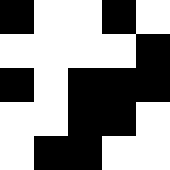[["black", "white", "white", "black", "white"], ["white", "white", "white", "white", "black"], ["black", "white", "black", "black", "black"], ["white", "white", "black", "black", "white"], ["white", "black", "black", "white", "white"]]